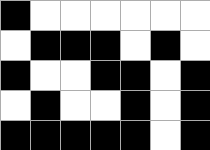[["black", "white", "white", "white", "white", "white", "white"], ["white", "black", "black", "black", "white", "black", "white"], ["black", "white", "white", "black", "black", "white", "black"], ["white", "black", "white", "white", "black", "white", "black"], ["black", "black", "black", "black", "black", "white", "black"]]